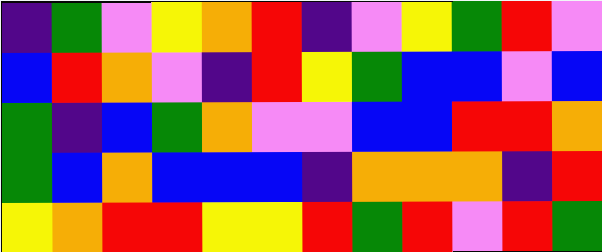[["indigo", "green", "violet", "yellow", "orange", "red", "indigo", "violet", "yellow", "green", "red", "violet"], ["blue", "red", "orange", "violet", "indigo", "red", "yellow", "green", "blue", "blue", "violet", "blue"], ["green", "indigo", "blue", "green", "orange", "violet", "violet", "blue", "blue", "red", "red", "orange"], ["green", "blue", "orange", "blue", "blue", "blue", "indigo", "orange", "orange", "orange", "indigo", "red"], ["yellow", "orange", "red", "red", "yellow", "yellow", "red", "green", "red", "violet", "red", "green"]]